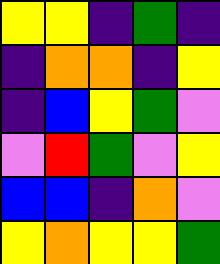[["yellow", "yellow", "indigo", "green", "indigo"], ["indigo", "orange", "orange", "indigo", "yellow"], ["indigo", "blue", "yellow", "green", "violet"], ["violet", "red", "green", "violet", "yellow"], ["blue", "blue", "indigo", "orange", "violet"], ["yellow", "orange", "yellow", "yellow", "green"]]